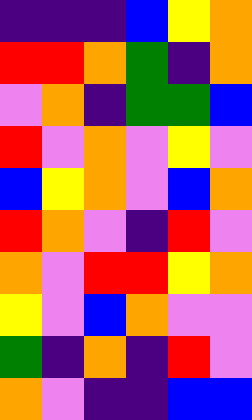[["indigo", "indigo", "indigo", "blue", "yellow", "orange"], ["red", "red", "orange", "green", "indigo", "orange"], ["violet", "orange", "indigo", "green", "green", "blue"], ["red", "violet", "orange", "violet", "yellow", "violet"], ["blue", "yellow", "orange", "violet", "blue", "orange"], ["red", "orange", "violet", "indigo", "red", "violet"], ["orange", "violet", "red", "red", "yellow", "orange"], ["yellow", "violet", "blue", "orange", "violet", "violet"], ["green", "indigo", "orange", "indigo", "red", "violet"], ["orange", "violet", "indigo", "indigo", "blue", "blue"]]